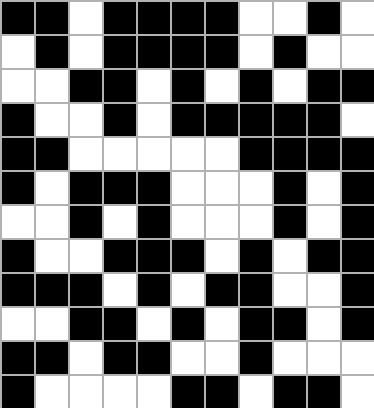[["black", "black", "white", "black", "black", "black", "black", "white", "white", "black", "white"], ["white", "black", "white", "black", "black", "black", "black", "white", "black", "white", "white"], ["white", "white", "black", "black", "white", "black", "white", "black", "white", "black", "black"], ["black", "white", "white", "black", "white", "black", "black", "black", "black", "black", "white"], ["black", "black", "white", "white", "white", "white", "white", "black", "black", "black", "black"], ["black", "white", "black", "black", "black", "white", "white", "white", "black", "white", "black"], ["white", "white", "black", "white", "black", "white", "white", "white", "black", "white", "black"], ["black", "white", "white", "black", "black", "black", "white", "black", "white", "black", "black"], ["black", "black", "black", "white", "black", "white", "black", "black", "white", "white", "black"], ["white", "white", "black", "black", "white", "black", "white", "black", "black", "white", "black"], ["black", "black", "white", "black", "black", "white", "white", "black", "white", "white", "white"], ["black", "white", "white", "white", "white", "black", "black", "white", "black", "black", "white"]]